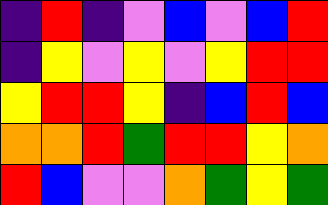[["indigo", "red", "indigo", "violet", "blue", "violet", "blue", "red"], ["indigo", "yellow", "violet", "yellow", "violet", "yellow", "red", "red"], ["yellow", "red", "red", "yellow", "indigo", "blue", "red", "blue"], ["orange", "orange", "red", "green", "red", "red", "yellow", "orange"], ["red", "blue", "violet", "violet", "orange", "green", "yellow", "green"]]